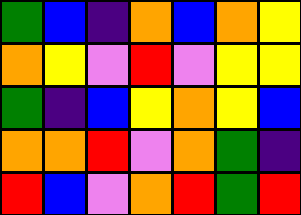[["green", "blue", "indigo", "orange", "blue", "orange", "yellow"], ["orange", "yellow", "violet", "red", "violet", "yellow", "yellow"], ["green", "indigo", "blue", "yellow", "orange", "yellow", "blue"], ["orange", "orange", "red", "violet", "orange", "green", "indigo"], ["red", "blue", "violet", "orange", "red", "green", "red"]]